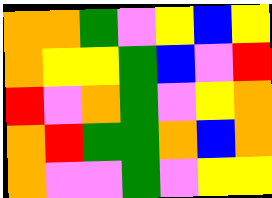[["orange", "orange", "green", "violet", "yellow", "blue", "yellow"], ["orange", "yellow", "yellow", "green", "blue", "violet", "red"], ["red", "violet", "orange", "green", "violet", "yellow", "orange"], ["orange", "red", "green", "green", "orange", "blue", "orange"], ["orange", "violet", "violet", "green", "violet", "yellow", "yellow"]]